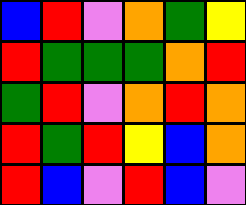[["blue", "red", "violet", "orange", "green", "yellow"], ["red", "green", "green", "green", "orange", "red"], ["green", "red", "violet", "orange", "red", "orange"], ["red", "green", "red", "yellow", "blue", "orange"], ["red", "blue", "violet", "red", "blue", "violet"]]